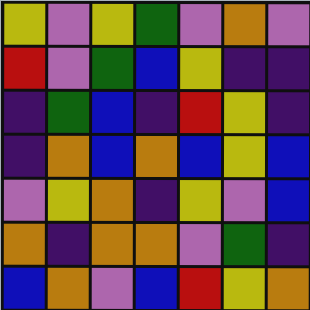[["yellow", "violet", "yellow", "green", "violet", "orange", "violet"], ["red", "violet", "green", "blue", "yellow", "indigo", "indigo"], ["indigo", "green", "blue", "indigo", "red", "yellow", "indigo"], ["indigo", "orange", "blue", "orange", "blue", "yellow", "blue"], ["violet", "yellow", "orange", "indigo", "yellow", "violet", "blue"], ["orange", "indigo", "orange", "orange", "violet", "green", "indigo"], ["blue", "orange", "violet", "blue", "red", "yellow", "orange"]]